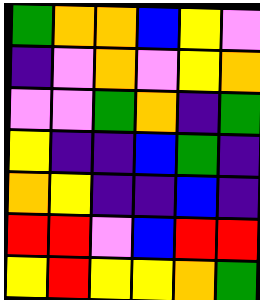[["green", "orange", "orange", "blue", "yellow", "violet"], ["indigo", "violet", "orange", "violet", "yellow", "orange"], ["violet", "violet", "green", "orange", "indigo", "green"], ["yellow", "indigo", "indigo", "blue", "green", "indigo"], ["orange", "yellow", "indigo", "indigo", "blue", "indigo"], ["red", "red", "violet", "blue", "red", "red"], ["yellow", "red", "yellow", "yellow", "orange", "green"]]